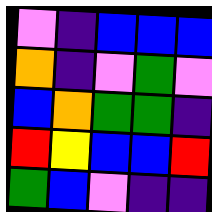[["violet", "indigo", "blue", "blue", "blue"], ["orange", "indigo", "violet", "green", "violet"], ["blue", "orange", "green", "green", "indigo"], ["red", "yellow", "blue", "blue", "red"], ["green", "blue", "violet", "indigo", "indigo"]]